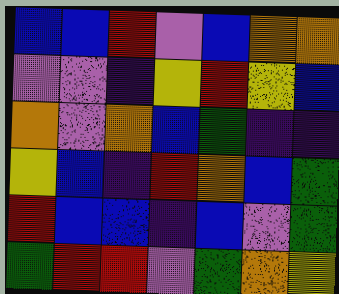[["blue", "blue", "red", "violet", "blue", "orange", "orange"], ["violet", "violet", "indigo", "yellow", "red", "yellow", "blue"], ["orange", "violet", "orange", "blue", "green", "indigo", "indigo"], ["yellow", "blue", "indigo", "red", "orange", "blue", "green"], ["red", "blue", "blue", "indigo", "blue", "violet", "green"], ["green", "red", "red", "violet", "green", "orange", "yellow"]]